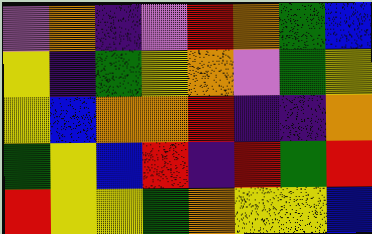[["violet", "orange", "indigo", "violet", "red", "orange", "green", "blue"], ["yellow", "indigo", "green", "yellow", "orange", "violet", "green", "yellow"], ["yellow", "blue", "orange", "orange", "red", "indigo", "indigo", "orange"], ["green", "yellow", "blue", "red", "indigo", "red", "green", "red"], ["red", "yellow", "yellow", "green", "orange", "yellow", "yellow", "blue"]]